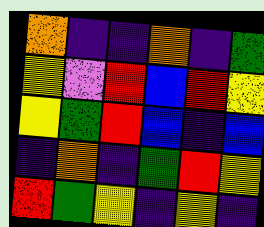[["orange", "indigo", "indigo", "orange", "indigo", "green"], ["yellow", "violet", "red", "blue", "red", "yellow"], ["yellow", "green", "red", "blue", "indigo", "blue"], ["indigo", "orange", "indigo", "green", "red", "yellow"], ["red", "green", "yellow", "indigo", "yellow", "indigo"]]